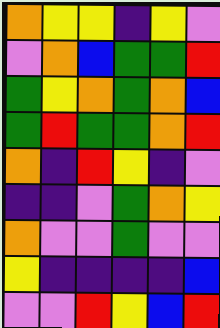[["orange", "yellow", "yellow", "indigo", "yellow", "violet"], ["violet", "orange", "blue", "green", "green", "red"], ["green", "yellow", "orange", "green", "orange", "blue"], ["green", "red", "green", "green", "orange", "red"], ["orange", "indigo", "red", "yellow", "indigo", "violet"], ["indigo", "indigo", "violet", "green", "orange", "yellow"], ["orange", "violet", "violet", "green", "violet", "violet"], ["yellow", "indigo", "indigo", "indigo", "indigo", "blue"], ["violet", "violet", "red", "yellow", "blue", "red"]]